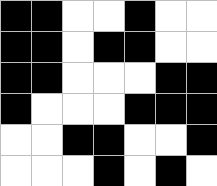[["black", "black", "white", "white", "black", "white", "white"], ["black", "black", "white", "black", "black", "white", "white"], ["black", "black", "white", "white", "white", "black", "black"], ["black", "white", "white", "white", "black", "black", "black"], ["white", "white", "black", "black", "white", "white", "black"], ["white", "white", "white", "black", "white", "black", "white"]]